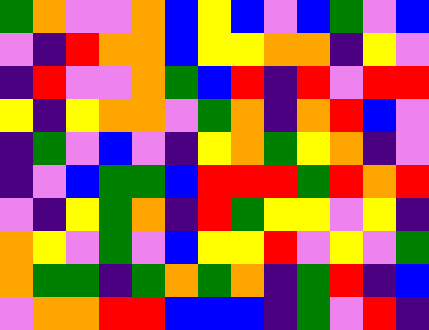[["green", "orange", "violet", "violet", "orange", "blue", "yellow", "blue", "violet", "blue", "green", "violet", "blue"], ["violet", "indigo", "red", "orange", "orange", "blue", "yellow", "yellow", "orange", "orange", "indigo", "yellow", "violet"], ["indigo", "red", "violet", "violet", "orange", "green", "blue", "red", "indigo", "red", "violet", "red", "red"], ["yellow", "indigo", "yellow", "orange", "orange", "violet", "green", "orange", "indigo", "orange", "red", "blue", "violet"], ["indigo", "green", "violet", "blue", "violet", "indigo", "yellow", "orange", "green", "yellow", "orange", "indigo", "violet"], ["indigo", "violet", "blue", "green", "green", "blue", "red", "red", "red", "green", "red", "orange", "red"], ["violet", "indigo", "yellow", "green", "orange", "indigo", "red", "green", "yellow", "yellow", "violet", "yellow", "indigo"], ["orange", "yellow", "violet", "green", "violet", "blue", "yellow", "yellow", "red", "violet", "yellow", "violet", "green"], ["orange", "green", "green", "indigo", "green", "orange", "green", "orange", "indigo", "green", "red", "indigo", "blue"], ["violet", "orange", "orange", "red", "red", "blue", "blue", "blue", "indigo", "green", "violet", "red", "indigo"]]